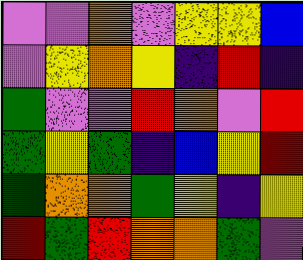[["violet", "violet", "orange", "violet", "yellow", "yellow", "blue"], ["violet", "yellow", "orange", "yellow", "indigo", "red", "indigo"], ["green", "violet", "violet", "red", "orange", "violet", "red"], ["green", "yellow", "green", "indigo", "blue", "yellow", "red"], ["green", "orange", "orange", "green", "yellow", "indigo", "yellow"], ["red", "green", "red", "orange", "orange", "green", "violet"]]